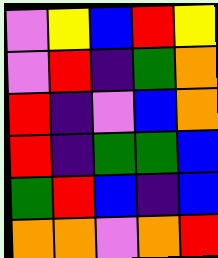[["violet", "yellow", "blue", "red", "yellow"], ["violet", "red", "indigo", "green", "orange"], ["red", "indigo", "violet", "blue", "orange"], ["red", "indigo", "green", "green", "blue"], ["green", "red", "blue", "indigo", "blue"], ["orange", "orange", "violet", "orange", "red"]]